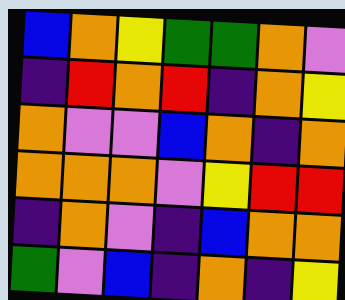[["blue", "orange", "yellow", "green", "green", "orange", "violet"], ["indigo", "red", "orange", "red", "indigo", "orange", "yellow"], ["orange", "violet", "violet", "blue", "orange", "indigo", "orange"], ["orange", "orange", "orange", "violet", "yellow", "red", "red"], ["indigo", "orange", "violet", "indigo", "blue", "orange", "orange"], ["green", "violet", "blue", "indigo", "orange", "indigo", "yellow"]]